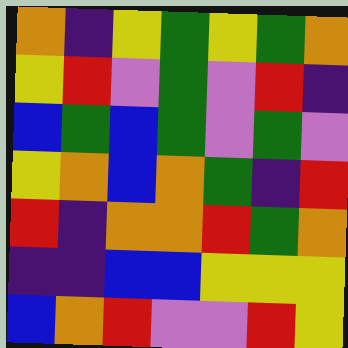[["orange", "indigo", "yellow", "green", "yellow", "green", "orange"], ["yellow", "red", "violet", "green", "violet", "red", "indigo"], ["blue", "green", "blue", "green", "violet", "green", "violet"], ["yellow", "orange", "blue", "orange", "green", "indigo", "red"], ["red", "indigo", "orange", "orange", "red", "green", "orange"], ["indigo", "indigo", "blue", "blue", "yellow", "yellow", "yellow"], ["blue", "orange", "red", "violet", "violet", "red", "yellow"]]